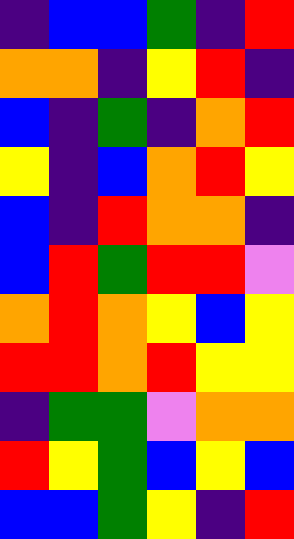[["indigo", "blue", "blue", "green", "indigo", "red"], ["orange", "orange", "indigo", "yellow", "red", "indigo"], ["blue", "indigo", "green", "indigo", "orange", "red"], ["yellow", "indigo", "blue", "orange", "red", "yellow"], ["blue", "indigo", "red", "orange", "orange", "indigo"], ["blue", "red", "green", "red", "red", "violet"], ["orange", "red", "orange", "yellow", "blue", "yellow"], ["red", "red", "orange", "red", "yellow", "yellow"], ["indigo", "green", "green", "violet", "orange", "orange"], ["red", "yellow", "green", "blue", "yellow", "blue"], ["blue", "blue", "green", "yellow", "indigo", "red"]]